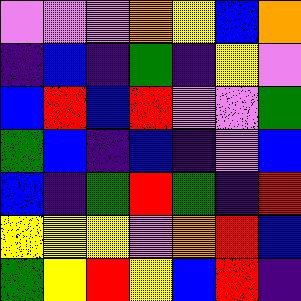[["violet", "violet", "violet", "orange", "yellow", "blue", "orange"], ["indigo", "blue", "indigo", "green", "indigo", "yellow", "violet"], ["blue", "red", "blue", "red", "violet", "violet", "green"], ["green", "blue", "indigo", "blue", "indigo", "violet", "blue"], ["blue", "indigo", "green", "red", "green", "indigo", "red"], ["yellow", "yellow", "yellow", "violet", "orange", "red", "blue"], ["green", "yellow", "red", "yellow", "blue", "red", "indigo"]]